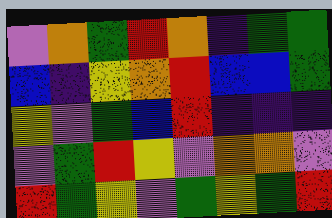[["violet", "orange", "green", "red", "orange", "indigo", "green", "green"], ["blue", "indigo", "yellow", "orange", "red", "blue", "blue", "green"], ["yellow", "violet", "green", "blue", "red", "indigo", "indigo", "indigo"], ["violet", "green", "red", "yellow", "violet", "orange", "orange", "violet"], ["red", "green", "yellow", "violet", "green", "yellow", "green", "red"]]